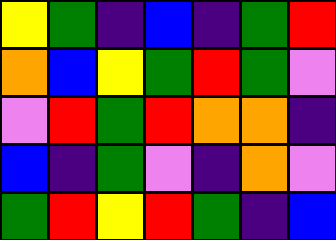[["yellow", "green", "indigo", "blue", "indigo", "green", "red"], ["orange", "blue", "yellow", "green", "red", "green", "violet"], ["violet", "red", "green", "red", "orange", "orange", "indigo"], ["blue", "indigo", "green", "violet", "indigo", "orange", "violet"], ["green", "red", "yellow", "red", "green", "indigo", "blue"]]